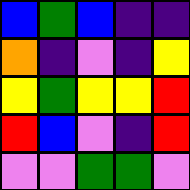[["blue", "green", "blue", "indigo", "indigo"], ["orange", "indigo", "violet", "indigo", "yellow"], ["yellow", "green", "yellow", "yellow", "red"], ["red", "blue", "violet", "indigo", "red"], ["violet", "violet", "green", "green", "violet"]]